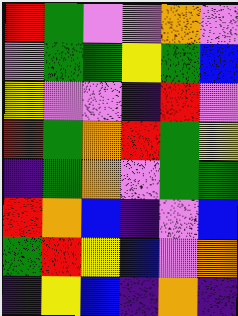[["red", "green", "violet", "violet", "orange", "violet"], ["violet", "green", "green", "yellow", "green", "blue"], ["yellow", "violet", "violet", "indigo", "red", "violet"], ["red", "green", "orange", "red", "green", "yellow"], ["indigo", "green", "orange", "violet", "green", "green"], ["red", "orange", "blue", "indigo", "violet", "blue"], ["green", "red", "yellow", "blue", "violet", "orange"], ["indigo", "yellow", "blue", "indigo", "orange", "indigo"]]